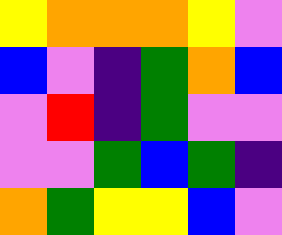[["yellow", "orange", "orange", "orange", "yellow", "violet"], ["blue", "violet", "indigo", "green", "orange", "blue"], ["violet", "red", "indigo", "green", "violet", "violet"], ["violet", "violet", "green", "blue", "green", "indigo"], ["orange", "green", "yellow", "yellow", "blue", "violet"]]